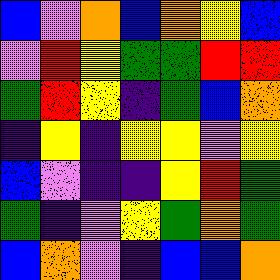[["blue", "violet", "orange", "blue", "orange", "yellow", "blue"], ["violet", "red", "yellow", "green", "green", "red", "red"], ["green", "red", "yellow", "indigo", "green", "blue", "orange"], ["indigo", "yellow", "indigo", "yellow", "yellow", "violet", "yellow"], ["blue", "violet", "indigo", "indigo", "yellow", "red", "green"], ["green", "indigo", "violet", "yellow", "green", "orange", "green"], ["blue", "orange", "violet", "indigo", "blue", "blue", "orange"]]